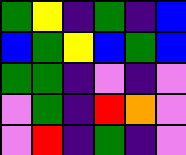[["green", "yellow", "indigo", "green", "indigo", "blue"], ["blue", "green", "yellow", "blue", "green", "blue"], ["green", "green", "indigo", "violet", "indigo", "violet"], ["violet", "green", "indigo", "red", "orange", "violet"], ["violet", "red", "indigo", "green", "indigo", "violet"]]